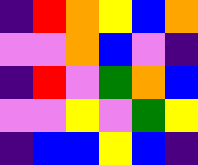[["indigo", "red", "orange", "yellow", "blue", "orange"], ["violet", "violet", "orange", "blue", "violet", "indigo"], ["indigo", "red", "violet", "green", "orange", "blue"], ["violet", "violet", "yellow", "violet", "green", "yellow"], ["indigo", "blue", "blue", "yellow", "blue", "indigo"]]